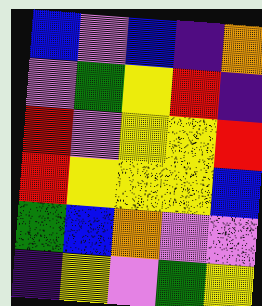[["blue", "violet", "blue", "indigo", "orange"], ["violet", "green", "yellow", "red", "indigo"], ["red", "violet", "yellow", "yellow", "red"], ["red", "yellow", "yellow", "yellow", "blue"], ["green", "blue", "orange", "violet", "violet"], ["indigo", "yellow", "violet", "green", "yellow"]]